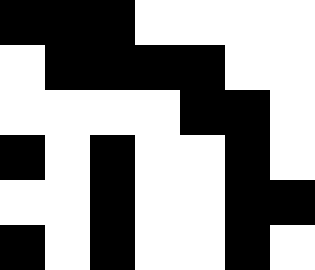[["black", "black", "black", "white", "white", "white", "white"], ["white", "black", "black", "black", "black", "white", "white"], ["white", "white", "white", "white", "black", "black", "white"], ["black", "white", "black", "white", "white", "black", "white"], ["white", "white", "black", "white", "white", "black", "black"], ["black", "white", "black", "white", "white", "black", "white"]]